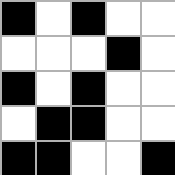[["black", "white", "black", "white", "white"], ["white", "white", "white", "black", "white"], ["black", "white", "black", "white", "white"], ["white", "black", "black", "white", "white"], ["black", "black", "white", "white", "black"]]